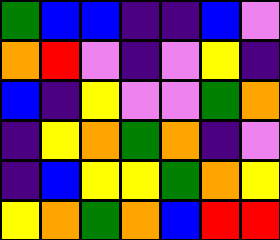[["green", "blue", "blue", "indigo", "indigo", "blue", "violet"], ["orange", "red", "violet", "indigo", "violet", "yellow", "indigo"], ["blue", "indigo", "yellow", "violet", "violet", "green", "orange"], ["indigo", "yellow", "orange", "green", "orange", "indigo", "violet"], ["indigo", "blue", "yellow", "yellow", "green", "orange", "yellow"], ["yellow", "orange", "green", "orange", "blue", "red", "red"]]